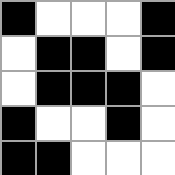[["black", "white", "white", "white", "black"], ["white", "black", "black", "white", "black"], ["white", "black", "black", "black", "white"], ["black", "white", "white", "black", "white"], ["black", "black", "white", "white", "white"]]